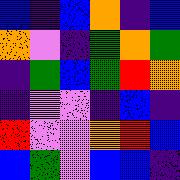[["blue", "indigo", "blue", "orange", "indigo", "blue"], ["orange", "violet", "indigo", "green", "orange", "green"], ["indigo", "green", "blue", "green", "red", "orange"], ["indigo", "violet", "violet", "indigo", "blue", "indigo"], ["red", "violet", "violet", "orange", "red", "blue"], ["blue", "green", "violet", "blue", "blue", "indigo"]]